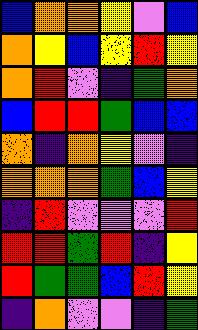[["blue", "orange", "orange", "yellow", "violet", "blue"], ["orange", "yellow", "blue", "yellow", "red", "yellow"], ["orange", "red", "violet", "indigo", "green", "orange"], ["blue", "red", "red", "green", "blue", "blue"], ["orange", "indigo", "orange", "yellow", "violet", "indigo"], ["orange", "orange", "orange", "green", "blue", "yellow"], ["indigo", "red", "violet", "violet", "violet", "red"], ["red", "red", "green", "red", "indigo", "yellow"], ["red", "green", "green", "blue", "red", "yellow"], ["indigo", "orange", "violet", "violet", "indigo", "green"]]